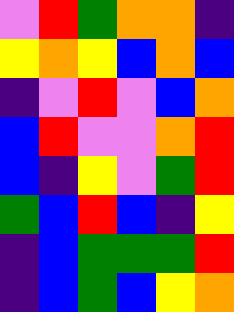[["violet", "red", "green", "orange", "orange", "indigo"], ["yellow", "orange", "yellow", "blue", "orange", "blue"], ["indigo", "violet", "red", "violet", "blue", "orange"], ["blue", "red", "violet", "violet", "orange", "red"], ["blue", "indigo", "yellow", "violet", "green", "red"], ["green", "blue", "red", "blue", "indigo", "yellow"], ["indigo", "blue", "green", "green", "green", "red"], ["indigo", "blue", "green", "blue", "yellow", "orange"]]